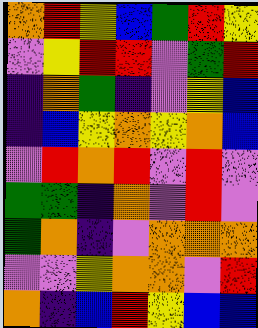[["orange", "red", "yellow", "blue", "green", "red", "yellow"], ["violet", "yellow", "red", "red", "violet", "green", "red"], ["indigo", "orange", "green", "indigo", "violet", "yellow", "blue"], ["indigo", "blue", "yellow", "orange", "yellow", "orange", "blue"], ["violet", "red", "orange", "red", "violet", "red", "violet"], ["green", "green", "indigo", "orange", "violet", "red", "violet"], ["green", "orange", "indigo", "violet", "orange", "orange", "orange"], ["violet", "violet", "yellow", "orange", "orange", "violet", "red"], ["orange", "indigo", "blue", "red", "yellow", "blue", "blue"]]